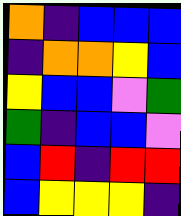[["orange", "indigo", "blue", "blue", "blue"], ["indigo", "orange", "orange", "yellow", "blue"], ["yellow", "blue", "blue", "violet", "green"], ["green", "indigo", "blue", "blue", "violet"], ["blue", "red", "indigo", "red", "red"], ["blue", "yellow", "yellow", "yellow", "indigo"]]